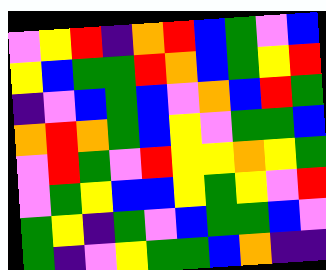[["violet", "yellow", "red", "indigo", "orange", "red", "blue", "green", "violet", "blue"], ["yellow", "blue", "green", "green", "red", "orange", "blue", "green", "yellow", "red"], ["indigo", "violet", "blue", "green", "blue", "violet", "orange", "blue", "red", "green"], ["orange", "red", "orange", "green", "blue", "yellow", "violet", "green", "green", "blue"], ["violet", "red", "green", "violet", "red", "yellow", "yellow", "orange", "yellow", "green"], ["violet", "green", "yellow", "blue", "blue", "yellow", "green", "yellow", "violet", "red"], ["green", "yellow", "indigo", "green", "violet", "blue", "green", "green", "blue", "violet"], ["green", "indigo", "violet", "yellow", "green", "green", "blue", "orange", "indigo", "indigo"]]